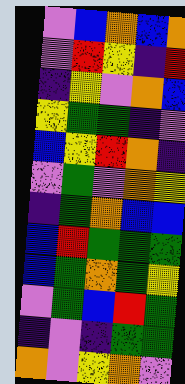[["violet", "blue", "orange", "blue", "orange"], ["violet", "red", "yellow", "indigo", "red"], ["indigo", "yellow", "violet", "orange", "blue"], ["yellow", "green", "green", "indigo", "violet"], ["blue", "yellow", "red", "orange", "indigo"], ["violet", "green", "violet", "orange", "yellow"], ["indigo", "green", "orange", "blue", "blue"], ["blue", "red", "green", "green", "green"], ["blue", "green", "orange", "green", "yellow"], ["violet", "green", "blue", "red", "green"], ["indigo", "violet", "indigo", "green", "green"], ["orange", "violet", "yellow", "orange", "violet"]]